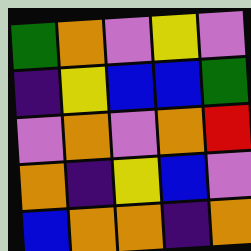[["green", "orange", "violet", "yellow", "violet"], ["indigo", "yellow", "blue", "blue", "green"], ["violet", "orange", "violet", "orange", "red"], ["orange", "indigo", "yellow", "blue", "violet"], ["blue", "orange", "orange", "indigo", "orange"]]